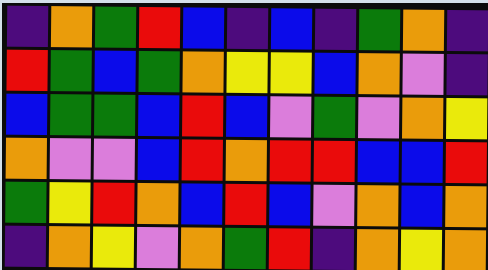[["indigo", "orange", "green", "red", "blue", "indigo", "blue", "indigo", "green", "orange", "indigo"], ["red", "green", "blue", "green", "orange", "yellow", "yellow", "blue", "orange", "violet", "indigo"], ["blue", "green", "green", "blue", "red", "blue", "violet", "green", "violet", "orange", "yellow"], ["orange", "violet", "violet", "blue", "red", "orange", "red", "red", "blue", "blue", "red"], ["green", "yellow", "red", "orange", "blue", "red", "blue", "violet", "orange", "blue", "orange"], ["indigo", "orange", "yellow", "violet", "orange", "green", "red", "indigo", "orange", "yellow", "orange"]]